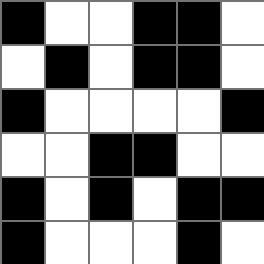[["black", "white", "white", "black", "black", "white"], ["white", "black", "white", "black", "black", "white"], ["black", "white", "white", "white", "white", "black"], ["white", "white", "black", "black", "white", "white"], ["black", "white", "black", "white", "black", "black"], ["black", "white", "white", "white", "black", "white"]]